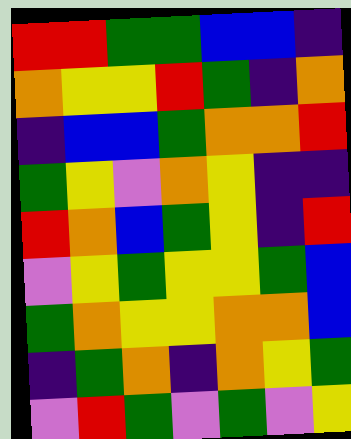[["red", "red", "green", "green", "blue", "blue", "indigo"], ["orange", "yellow", "yellow", "red", "green", "indigo", "orange"], ["indigo", "blue", "blue", "green", "orange", "orange", "red"], ["green", "yellow", "violet", "orange", "yellow", "indigo", "indigo"], ["red", "orange", "blue", "green", "yellow", "indigo", "red"], ["violet", "yellow", "green", "yellow", "yellow", "green", "blue"], ["green", "orange", "yellow", "yellow", "orange", "orange", "blue"], ["indigo", "green", "orange", "indigo", "orange", "yellow", "green"], ["violet", "red", "green", "violet", "green", "violet", "yellow"]]